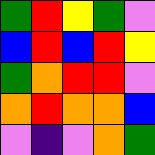[["green", "red", "yellow", "green", "violet"], ["blue", "red", "blue", "red", "yellow"], ["green", "orange", "red", "red", "violet"], ["orange", "red", "orange", "orange", "blue"], ["violet", "indigo", "violet", "orange", "green"]]